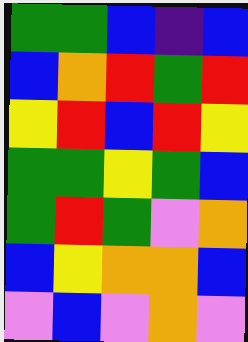[["green", "green", "blue", "indigo", "blue"], ["blue", "orange", "red", "green", "red"], ["yellow", "red", "blue", "red", "yellow"], ["green", "green", "yellow", "green", "blue"], ["green", "red", "green", "violet", "orange"], ["blue", "yellow", "orange", "orange", "blue"], ["violet", "blue", "violet", "orange", "violet"]]